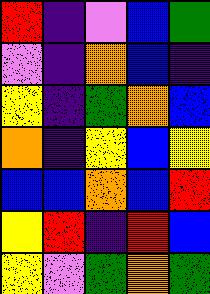[["red", "indigo", "violet", "blue", "green"], ["violet", "indigo", "orange", "blue", "indigo"], ["yellow", "indigo", "green", "orange", "blue"], ["orange", "indigo", "yellow", "blue", "yellow"], ["blue", "blue", "orange", "blue", "red"], ["yellow", "red", "indigo", "red", "blue"], ["yellow", "violet", "green", "orange", "green"]]